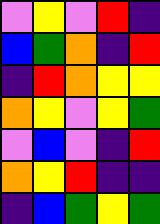[["violet", "yellow", "violet", "red", "indigo"], ["blue", "green", "orange", "indigo", "red"], ["indigo", "red", "orange", "yellow", "yellow"], ["orange", "yellow", "violet", "yellow", "green"], ["violet", "blue", "violet", "indigo", "red"], ["orange", "yellow", "red", "indigo", "indigo"], ["indigo", "blue", "green", "yellow", "green"]]